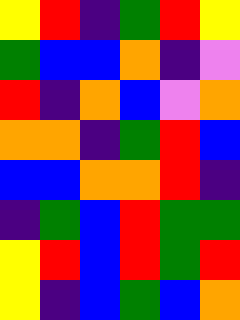[["yellow", "red", "indigo", "green", "red", "yellow"], ["green", "blue", "blue", "orange", "indigo", "violet"], ["red", "indigo", "orange", "blue", "violet", "orange"], ["orange", "orange", "indigo", "green", "red", "blue"], ["blue", "blue", "orange", "orange", "red", "indigo"], ["indigo", "green", "blue", "red", "green", "green"], ["yellow", "red", "blue", "red", "green", "red"], ["yellow", "indigo", "blue", "green", "blue", "orange"]]